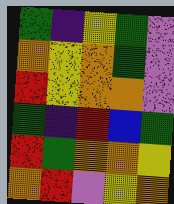[["green", "indigo", "yellow", "green", "violet"], ["orange", "yellow", "orange", "green", "violet"], ["red", "yellow", "orange", "orange", "violet"], ["green", "indigo", "red", "blue", "green"], ["red", "green", "orange", "orange", "yellow"], ["orange", "red", "violet", "yellow", "orange"]]